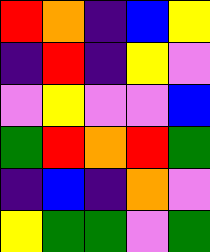[["red", "orange", "indigo", "blue", "yellow"], ["indigo", "red", "indigo", "yellow", "violet"], ["violet", "yellow", "violet", "violet", "blue"], ["green", "red", "orange", "red", "green"], ["indigo", "blue", "indigo", "orange", "violet"], ["yellow", "green", "green", "violet", "green"]]